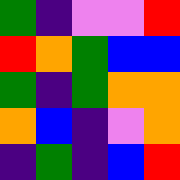[["green", "indigo", "violet", "violet", "red"], ["red", "orange", "green", "blue", "blue"], ["green", "indigo", "green", "orange", "orange"], ["orange", "blue", "indigo", "violet", "orange"], ["indigo", "green", "indigo", "blue", "red"]]